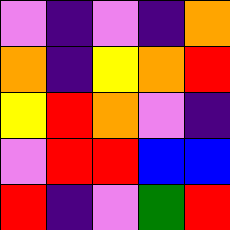[["violet", "indigo", "violet", "indigo", "orange"], ["orange", "indigo", "yellow", "orange", "red"], ["yellow", "red", "orange", "violet", "indigo"], ["violet", "red", "red", "blue", "blue"], ["red", "indigo", "violet", "green", "red"]]